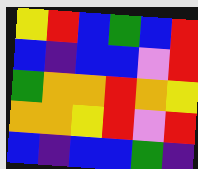[["yellow", "red", "blue", "green", "blue", "red"], ["blue", "indigo", "blue", "blue", "violet", "red"], ["green", "orange", "orange", "red", "orange", "yellow"], ["orange", "orange", "yellow", "red", "violet", "red"], ["blue", "indigo", "blue", "blue", "green", "indigo"]]